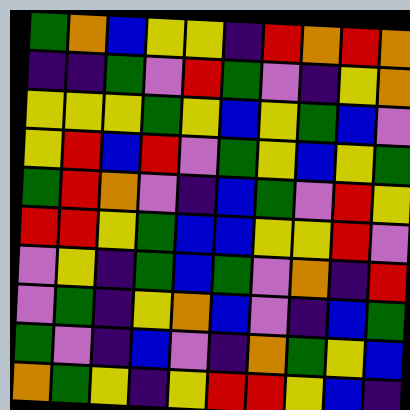[["green", "orange", "blue", "yellow", "yellow", "indigo", "red", "orange", "red", "orange"], ["indigo", "indigo", "green", "violet", "red", "green", "violet", "indigo", "yellow", "orange"], ["yellow", "yellow", "yellow", "green", "yellow", "blue", "yellow", "green", "blue", "violet"], ["yellow", "red", "blue", "red", "violet", "green", "yellow", "blue", "yellow", "green"], ["green", "red", "orange", "violet", "indigo", "blue", "green", "violet", "red", "yellow"], ["red", "red", "yellow", "green", "blue", "blue", "yellow", "yellow", "red", "violet"], ["violet", "yellow", "indigo", "green", "blue", "green", "violet", "orange", "indigo", "red"], ["violet", "green", "indigo", "yellow", "orange", "blue", "violet", "indigo", "blue", "green"], ["green", "violet", "indigo", "blue", "violet", "indigo", "orange", "green", "yellow", "blue"], ["orange", "green", "yellow", "indigo", "yellow", "red", "red", "yellow", "blue", "indigo"]]